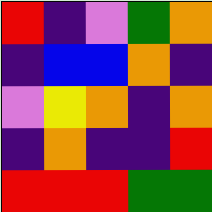[["red", "indigo", "violet", "green", "orange"], ["indigo", "blue", "blue", "orange", "indigo"], ["violet", "yellow", "orange", "indigo", "orange"], ["indigo", "orange", "indigo", "indigo", "red"], ["red", "red", "red", "green", "green"]]